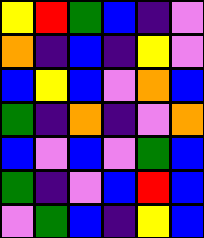[["yellow", "red", "green", "blue", "indigo", "violet"], ["orange", "indigo", "blue", "indigo", "yellow", "violet"], ["blue", "yellow", "blue", "violet", "orange", "blue"], ["green", "indigo", "orange", "indigo", "violet", "orange"], ["blue", "violet", "blue", "violet", "green", "blue"], ["green", "indigo", "violet", "blue", "red", "blue"], ["violet", "green", "blue", "indigo", "yellow", "blue"]]